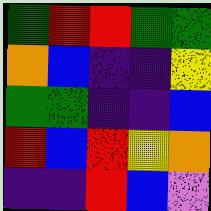[["green", "red", "red", "green", "green"], ["orange", "blue", "indigo", "indigo", "yellow"], ["green", "green", "indigo", "indigo", "blue"], ["red", "blue", "red", "yellow", "orange"], ["indigo", "indigo", "red", "blue", "violet"]]